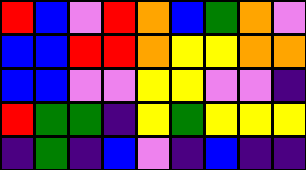[["red", "blue", "violet", "red", "orange", "blue", "green", "orange", "violet"], ["blue", "blue", "red", "red", "orange", "yellow", "yellow", "orange", "orange"], ["blue", "blue", "violet", "violet", "yellow", "yellow", "violet", "violet", "indigo"], ["red", "green", "green", "indigo", "yellow", "green", "yellow", "yellow", "yellow"], ["indigo", "green", "indigo", "blue", "violet", "indigo", "blue", "indigo", "indigo"]]